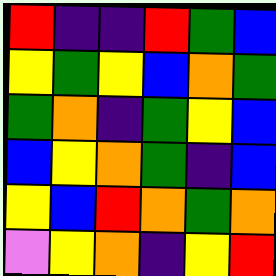[["red", "indigo", "indigo", "red", "green", "blue"], ["yellow", "green", "yellow", "blue", "orange", "green"], ["green", "orange", "indigo", "green", "yellow", "blue"], ["blue", "yellow", "orange", "green", "indigo", "blue"], ["yellow", "blue", "red", "orange", "green", "orange"], ["violet", "yellow", "orange", "indigo", "yellow", "red"]]